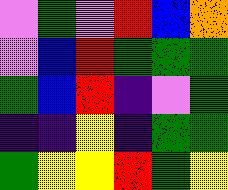[["violet", "green", "violet", "red", "blue", "orange"], ["violet", "blue", "red", "green", "green", "green"], ["green", "blue", "red", "indigo", "violet", "green"], ["indigo", "indigo", "yellow", "indigo", "green", "green"], ["green", "yellow", "yellow", "red", "green", "yellow"]]